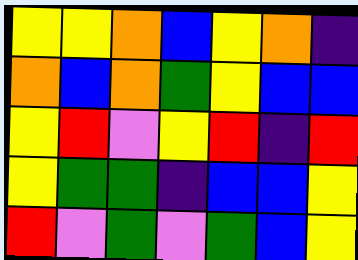[["yellow", "yellow", "orange", "blue", "yellow", "orange", "indigo"], ["orange", "blue", "orange", "green", "yellow", "blue", "blue"], ["yellow", "red", "violet", "yellow", "red", "indigo", "red"], ["yellow", "green", "green", "indigo", "blue", "blue", "yellow"], ["red", "violet", "green", "violet", "green", "blue", "yellow"]]